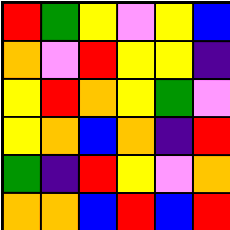[["red", "green", "yellow", "violet", "yellow", "blue"], ["orange", "violet", "red", "yellow", "yellow", "indigo"], ["yellow", "red", "orange", "yellow", "green", "violet"], ["yellow", "orange", "blue", "orange", "indigo", "red"], ["green", "indigo", "red", "yellow", "violet", "orange"], ["orange", "orange", "blue", "red", "blue", "red"]]